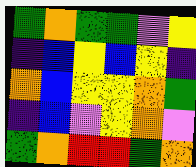[["green", "orange", "green", "green", "violet", "yellow"], ["indigo", "blue", "yellow", "blue", "yellow", "indigo"], ["orange", "blue", "yellow", "yellow", "orange", "green"], ["indigo", "blue", "violet", "yellow", "orange", "violet"], ["green", "orange", "red", "red", "green", "orange"]]